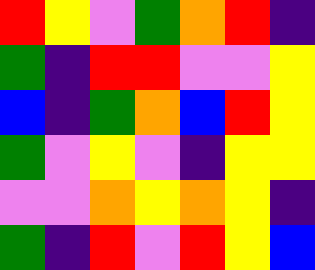[["red", "yellow", "violet", "green", "orange", "red", "indigo"], ["green", "indigo", "red", "red", "violet", "violet", "yellow"], ["blue", "indigo", "green", "orange", "blue", "red", "yellow"], ["green", "violet", "yellow", "violet", "indigo", "yellow", "yellow"], ["violet", "violet", "orange", "yellow", "orange", "yellow", "indigo"], ["green", "indigo", "red", "violet", "red", "yellow", "blue"]]